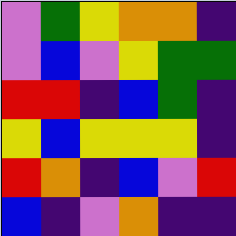[["violet", "green", "yellow", "orange", "orange", "indigo"], ["violet", "blue", "violet", "yellow", "green", "green"], ["red", "red", "indigo", "blue", "green", "indigo"], ["yellow", "blue", "yellow", "yellow", "yellow", "indigo"], ["red", "orange", "indigo", "blue", "violet", "red"], ["blue", "indigo", "violet", "orange", "indigo", "indigo"]]